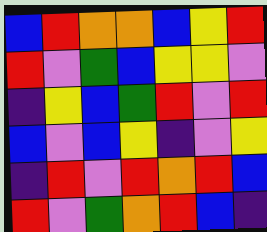[["blue", "red", "orange", "orange", "blue", "yellow", "red"], ["red", "violet", "green", "blue", "yellow", "yellow", "violet"], ["indigo", "yellow", "blue", "green", "red", "violet", "red"], ["blue", "violet", "blue", "yellow", "indigo", "violet", "yellow"], ["indigo", "red", "violet", "red", "orange", "red", "blue"], ["red", "violet", "green", "orange", "red", "blue", "indigo"]]